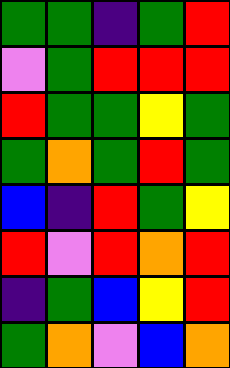[["green", "green", "indigo", "green", "red"], ["violet", "green", "red", "red", "red"], ["red", "green", "green", "yellow", "green"], ["green", "orange", "green", "red", "green"], ["blue", "indigo", "red", "green", "yellow"], ["red", "violet", "red", "orange", "red"], ["indigo", "green", "blue", "yellow", "red"], ["green", "orange", "violet", "blue", "orange"]]